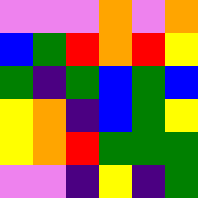[["violet", "violet", "violet", "orange", "violet", "orange"], ["blue", "green", "red", "orange", "red", "yellow"], ["green", "indigo", "green", "blue", "green", "blue"], ["yellow", "orange", "indigo", "blue", "green", "yellow"], ["yellow", "orange", "red", "green", "green", "green"], ["violet", "violet", "indigo", "yellow", "indigo", "green"]]